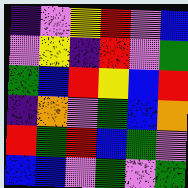[["indigo", "violet", "yellow", "red", "violet", "blue"], ["violet", "yellow", "indigo", "red", "violet", "green"], ["green", "blue", "red", "yellow", "blue", "red"], ["indigo", "orange", "violet", "green", "blue", "orange"], ["red", "green", "red", "blue", "green", "violet"], ["blue", "blue", "violet", "green", "violet", "green"]]